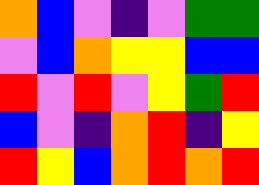[["orange", "blue", "violet", "indigo", "violet", "green", "green"], ["violet", "blue", "orange", "yellow", "yellow", "blue", "blue"], ["red", "violet", "red", "violet", "yellow", "green", "red"], ["blue", "violet", "indigo", "orange", "red", "indigo", "yellow"], ["red", "yellow", "blue", "orange", "red", "orange", "red"]]